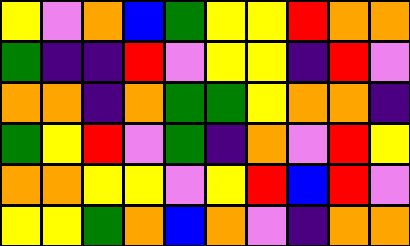[["yellow", "violet", "orange", "blue", "green", "yellow", "yellow", "red", "orange", "orange"], ["green", "indigo", "indigo", "red", "violet", "yellow", "yellow", "indigo", "red", "violet"], ["orange", "orange", "indigo", "orange", "green", "green", "yellow", "orange", "orange", "indigo"], ["green", "yellow", "red", "violet", "green", "indigo", "orange", "violet", "red", "yellow"], ["orange", "orange", "yellow", "yellow", "violet", "yellow", "red", "blue", "red", "violet"], ["yellow", "yellow", "green", "orange", "blue", "orange", "violet", "indigo", "orange", "orange"]]